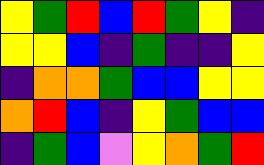[["yellow", "green", "red", "blue", "red", "green", "yellow", "indigo"], ["yellow", "yellow", "blue", "indigo", "green", "indigo", "indigo", "yellow"], ["indigo", "orange", "orange", "green", "blue", "blue", "yellow", "yellow"], ["orange", "red", "blue", "indigo", "yellow", "green", "blue", "blue"], ["indigo", "green", "blue", "violet", "yellow", "orange", "green", "red"]]